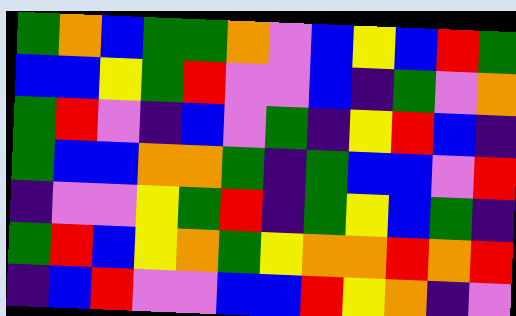[["green", "orange", "blue", "green", "green", "orange", "violet", "blue", "yellow", "blue", "red", "green"], ["blue", "blue", "yellow", "green", "red", "violet", "violet", "blue", "indigo", "green", "violet", "orange"], ["green", "red", "violet", "indigo", "blue", "violet", "green", "indigo", "yellow", "red", "blue", "indigo"], ["green", "blue", "blue", "orange", "orange", "green", "indigo", "green", "blue", "blue", "violet", "red"], ["indigo", "violet", "violet", "yellow", "green", "red", "indigo", "green", "yellow", "blue", "green", "indigo"], ["green", "red", "blue", "yellow", "orange", "green", "yellow", "orange", "orange", "red", "orange", "red"], ["indigo", "blue", "red", "violet", "violet", "blue", "blue", "red", "yellow", "orange", "indigo", "violet"]]